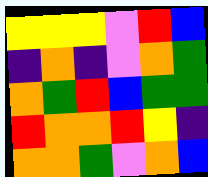[["yellow", "yellow", "yellow", "violet", "red", "blue"], ["indigo", "orange", "indigo", "violet", "orange", "green"], ["orange", "green", "red", "blue", "green", "green"], ["red", "orange", "orange", "red", "yellow", "indigo"], ["orange", "orange", "green", "violet", "orange", "blue"]]